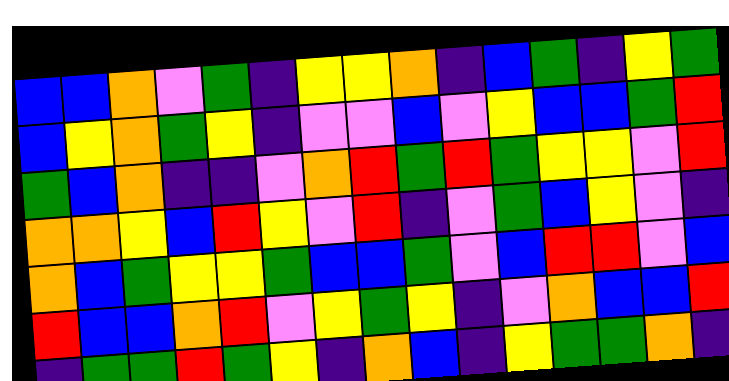[["blue", "blue", "orange", "violet", "green", "indigo", "yellow", "yellow", "orange", "indigo", "blue", "green", "indigo", "yellow", "green"], ["blue", "yellow", "orange", "green", "yellow", "indigo", "violet", "violet", "blue", "violet", "yellow", "blue", "blue", "green", "red"], ["green", "blue", "orange", "indigo", "indigo", "violet", "orange", "red", "green", "red", "green", "yellow", "yellow", "violet", "red"], ["orange", "orange", "yellow", "blue", "red", "yellow", "violet", "red", "indigo", "violet", "green", "blue", "yellow", "violet", "indigo"], ["orange", "blue", "green", "yellow", "yellow", "green", "blue", "blue", "green", "violet", "blue", "red", "red", "violet", "blue"], ["red", "blue", "blue", "orange", "red", "violet", "yellow", "green", "yellow", "indigo", "violet", "orange", "blue", "blue", "red"], ["indigo", "green", "green", "red", "green", "yellow", "indigo", "orange", "blue", "indigo", "yellow", "green", "green", "orange", "indigo"]]